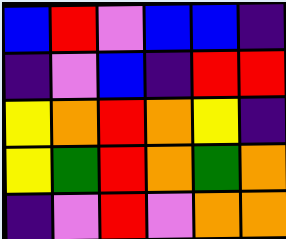[["blue", "red", "violet", "blue", "blue", "indigo"], ["indigo", "violet", "blue", "indigo", "red", "red"], ["yellow", "orange", "red", "orange", "yellow", "indigo"], ["yellow", "green", "red", "orange", "green", "orange"], ["indigo", "violet", "red", "violet", "orange", "orange"]]